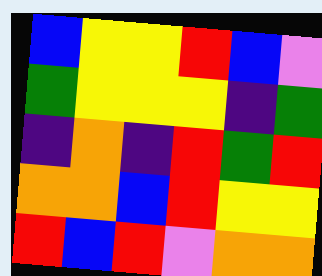[["blue", "yellow", "yellow", "red", "blue", "violet"], ["green", "yellow", "yellow", "yellow", "indigo", "green"], ["indigo", "orange", "indigo", "red", "green", "red"], ["orange", "orange", "blue", "red", "yellow", "yellow"], ["red", "blue", "red", "violet", "orange", "orange"]]